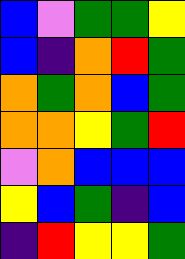[["blue", "violet", "green", "green", "yellow"], ["blue", "indigo", "orange", "red", "green"], ["orange", "green", "orange", "blue", "green"], ["orange", "orange", "yellow", "green", "red"], ["violet", "orange", "blue", "blue", "blue"], ["yellow", "blue", "green", "indigo", "blue"], ["indigo", "red", "yellow", "yellow", "green"]]